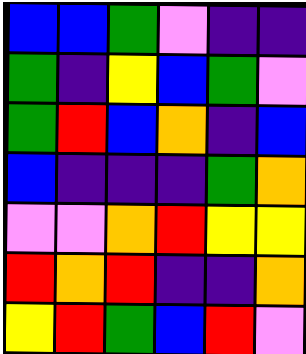[["blue", "blue", "green", "violet", "indigo", "indigo"], ["green", "indigo", "yellow", "blue", "green", "violet"], ["green", "red", "blue", "orange", "indigo", "blue"], ["blue", "indigo", "indigo", "indigo", "green", "orange"], ["violet", "violet", "orange", "red", "yellow", "yellow"], ["red", "orange", "red", "indigo", "indigo", "orange"], ["yellow", "red", "green", "blue", "red", "violet"]]